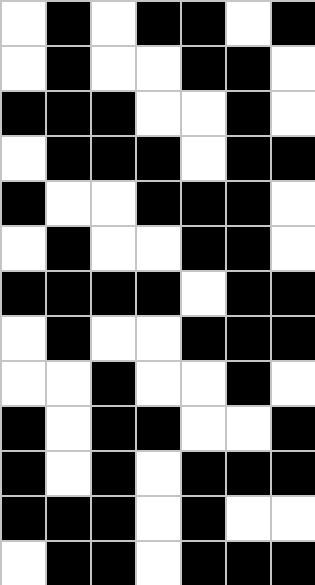[["white", "black", "white", "black", "black", "white", "black"], ["white", "black", "white", "white", "black", "black", "white"], ["black", "black", "black", "white", "white", "black", "white"], ["white", "black", "black", "black", "white", "black", "black"], ["black", "white", "white", "black", "black", "black", "white"], ["white", "black", "white", "white", "black", "black", "white"], ["black", "black", "black", "black", "white", "black", "black"], ["white", "black", "white", "white", "black", "black", "black"], ["white", "white", "black", "white", "white", "black", "white"], ["black", "white", "black", "black", "white", "white", "black"], ["black", "white", "black", "white", "black", "black", "black"], ["black", "black", "black", "white", "black", "white", "white"], ["white", "black", "black", "white", "black", "black", "black"]]